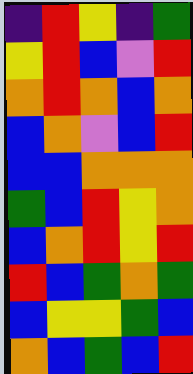[["indigo", "red", "yellow", "indigo", "green"], ["yellow", "red", "blue", "violet", "red"], ["orange", "red", "orange", "blue", "orange"], ["blue", "orange", "violet", "blue", "red"], ["blue", "blue", "orange", "orange", "orange"], ["green", "blue", "red", "yellow", "orange"], ["blue", "orange", "red", "yellow", "red"], ["red", "blue", "green", "orange", "green"], ["blue", "yellow", "yellow", "green", "blue"], ["orange", "blue", "green", "blue", "red"]]